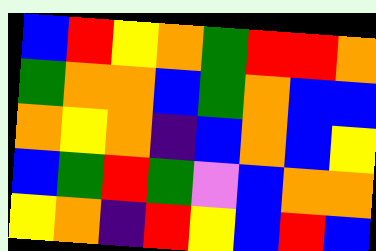[["blue", "red", "yellow", "orange", "green", "red", "red", "orange"], ["green", "orange", "orange", "blue", "green", "orange", "blue", "blue"], ["orange", "yellow", "orange", "indigo", "blue", "orange", "blue", "yellow"], ["blue", "green", "red", "green", "violet", "blue", "orange", "orange"], ["yellow", "orange", "indigo", "red", "yellow", "blue", "red", "blue"]]